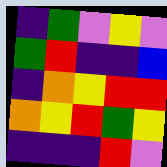[["indigo", "green", "violet", "yellow", "violet"], ["green", "red", "indigo", "indigo", "blue"], ["indigo", "orange", "yellow", "red", "red"], ["orange", "yellow", "red", "green", "yellow"], ["indigo", "indigo", "indigo", "red", "violet"]]